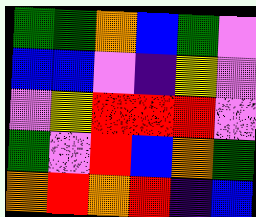[["green", "green", "orange", "blue", "green", "violet"], ["blue", "blue", "violet", "indigo", "yellow", "violet"], ["violet", "yellow", "red", "red", "red", "violet"], ["green", "violet", "red", "blue", "orange", "green"], ["orange", "red", "orange", "red", "indigo", "blue"]]